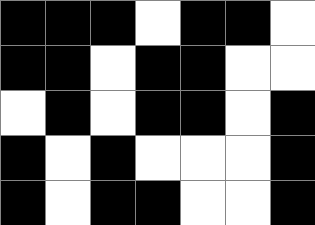[["black", "black", "black", "white", "black", "black", "white"], ["black", "black", "white", "black", "black", "white", "white"], ["white", "black", "white", "black", "black", "white", "black"], ["black", "white", "black", "white", "white", "white", "black"], ["black", "white", "black", "black", "white", "white", "black"]]